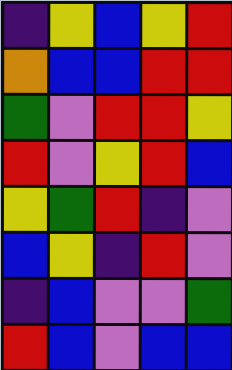[["indigo", "yellow", "blue", "yellow", "red"], ["orange", "blue", "blue", "red", "red"], ["green", "violet", "red", "red", "yellow"], ["red", "violet", "yellow", "red", "blue"], ["yellow", "green", "red", "indigo", "violet"], ["blue", "yellow", "indigo", "red", "violet"], ["indigo", "blue", "violet", "violet", "green"], ["red", "blue", "violet", "blue", "blue"]]